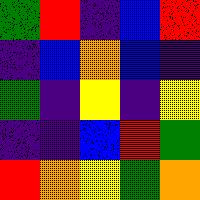[["green", "red", "indigo", "blue", "red"], ["indigo", "blue", "orange", "blue", "indigo"], ["green", "indigo", "yellow", "indigo", "yellow"], ["indigo", "indigo", "blue", "red", "green"], ["red", "orange", "yellow", "green", "orange"]]